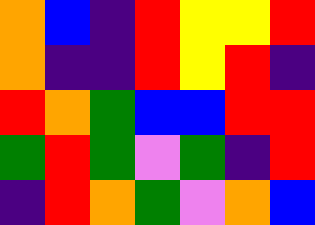[["orange", "blue", "indigo", "red", "yellow", "yellow", "red"], ["orange", "indigo", "indigo", "red", "yellow", "red", "indigo"], ["red", "orange", "green", "blue", "blue", "red", "red"], ["green", "red", "green", "violet", "green", "indigo", "red"], ["indigo", "red", "orange", "green", "violet", "orange", "blue"]]